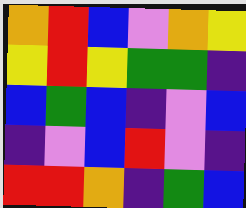[["orange", "red", "blue", "violet", "orange", "yellow"], ["yellow", "red", "yellow", "green", "green", "indigo"], ["blue", "green", "blue", "indigo", "violet", "blue"], ["indigo", "violet", "blue", "red", "violet", "indigo"], ["red", "red", "orange", "indigo", "green", "blue"]]